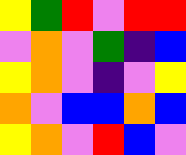[["yellow", "green", "red", "violet", "red", "red"], ["violet", "orange", "violet", "green", "indigo", "blue"], ["yellow", "orange", "violet", "indigo", "violet", "yellow"], ["orange", "violet", "blue", "blue", "orange", "blue"], ["yellow", "orange", "violet", "red", "blue", "violet"]]